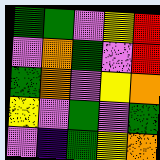[["green", "green", "violet", "yellow", "red"], ["violet", "orange", "green", "violet", "red"], ["green", "orange", "violet", "yellow", "orange"], ["yellow", "violet", "green", "violet", "green"], ["violet", "indigo", "green", "yellow", "orange"]]